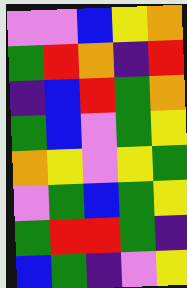[["violet", "violet", "blue", "yellow", "orange"], ["green", "red", "orange", "indigo", "red"], ["indigo", "blue", "red", "green", "orange"], ["green", "blue", "violet", "green", "yellow"], ["orange", "yellow", "violet", "yellow", "green"], ["violet", "green", "blue", "green", "yellow"], ["green", "red", "red", "green", "indigo"], ["blue", "green", "indigo", "violet", "yellow"]]